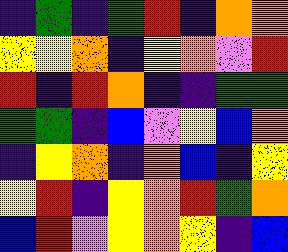[["indigo", "green", "indigo", "green", "red", "indigo", "orange", "orange"], ["yellow", "yellow", "orange", "indigo", "yellow", "orange", "violet", "red"], ["red", "indigo", "red", "orange", "indigo", "indigo", "green", "green"], ["green", "green", "indigo", "blue", "violet", "yellow", "blue", "orange"], ["indigo", "yellow", "orange", "indigo", "orange", "blue", "indigo", "yellow"], ["yellow", "red", "indigo", "yellow", "orange", "red", "green", "orange"], ["blue", "red", "violet", "yellow", "orange", "yellow", "indigo", "blue"]]